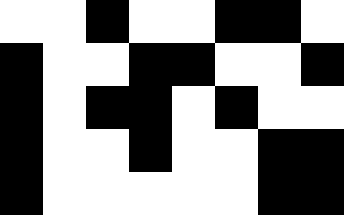[["white", "white", "black", "white", "white", "black", "black", "white"], ["black", "white", "white", "black", "black", "white", "white", "black"], ["black", "white", "black", "black", "white", "black", "white", "white"], ["black", "white", "white", "black", "white", "white", "black", "black"], ["black", "white", "white", "white", "white", "white", "black", "black"]]